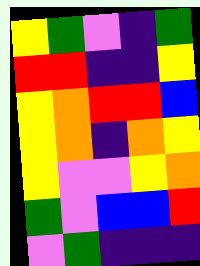[["yellow", "green", "violet", "indigo", "green"], ["red", "red", "indigo", "indigo", "yellow"], ["yellow", "orange", "red", "red", "blue"], ["yellow", "orange", "indigo", "orange", "yellow"], ["yellow", "violet", "violet", "yellow", "orange"], ["green", "violet", "blue", "blue", "red"], ["violet", "green", "indigo", "indigo", "indigo"]]